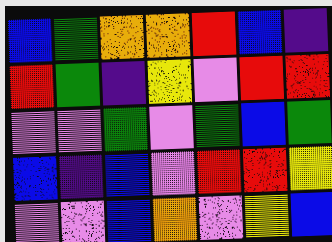[["blue", "green", "orange", "orange", "red", "blue", "indigo"], ["red", "green", "indigo", "yellow", "violet", "red", "red"], ["violet", "violet", "green", "violet", "green", "blue", "green"], ["blue", "indigo", "blue", "violet", "red", "red", "yellow"], ["violet", "violet", "blue", "orange", "violet", "yellow", "blue"]]